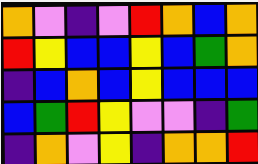[["orange", "violet", "indigo", "violet", "red", "orange", "blue", "orange"], ["red", "yellow", "blue", "blue", "yellow", "blue", "green", "orange"], ["indigo", "blue", "orange", "blue", "yellow", "blue", "blue", "blue"], ["blue", "green", "red", "yellow", "violet", "violet", "indigo", "green"], ["indigo", "orange", "violet", "yellow", "indigo", "orange", "orange", "red"]]